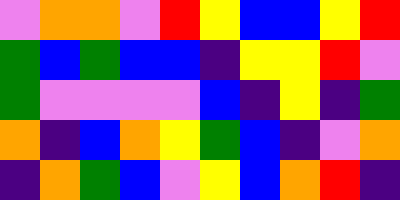[["violet", "orange", "orange", "violet", "red", "yellow", "blue", "blue", "yellow", "red"], ["green", "blue", "green", "blue", "blue", "indigo", "yellow", "yellow", "red", "violet"], ["green", "violet", "violet", "violet", "violet", "blue", "indigo", "yellow", "indigo", "green"], ["orange", "indigo", "blue", "orange", "yellow", "green", "blue", "indigo", "violet", "orange"], ["indigo", "orange", "green", "blue", "violet", "yellow", "blue", "orange", "red", "indigo"]]